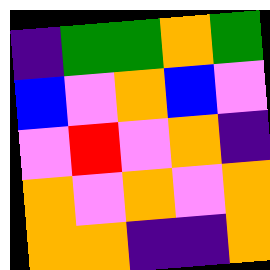[["indigo", "green", "green", "orange", "green"], ["blue", "violet", "orange", "blue", "violet"], ["violet", "red", "violet", "orange", "indigo"], ["orange", "violet", "orange", "violet", "orange"], ["orange", "orange", "indigo", "indigo", "orange"]]